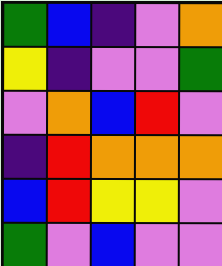[["green", "blue", "indigo", "violet", "orange"], ["yellow", "indigo", "violet", "violet", "green"], ["violet", "orange", "blue", "red", "violet"], ["indigo", "red", "orange", "orange", "orange"], ["blue", "red", "yellow", "yellow", "violet"], ["green", "violet", "blue", "violet", "violet"]]